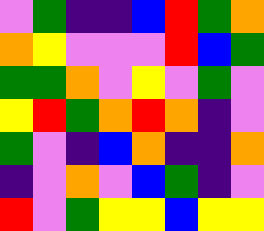[["violet", "green", "indigo", "indigo", "blue", "red", "green", "orange"], ["orange", "yellow", "violet", "violet", "violet", "red", "blue", "green"], ["green", "green", "orange", "violet", "yellow", "violet", "green", "violet"], ["yellow", "red", "green", "orange", "red", "orange", "indigo", "violet"], ["green", "violet", "indigo", "blue", "orange", "indigo", "indigo", "orange"], ["indigo", "violet", "orange", "violet", "blue", "green", "indigo", "violet"], ["red", "violet", "green", "yellow", "yellow", "blue", "yellow", "yellow"]]